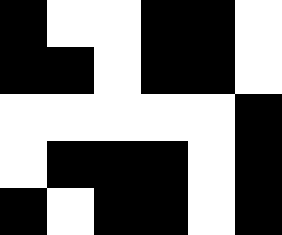[["black", "white", "white", "black", "black", "white"], ["black", "black", "white", "black", "black", "white"], ["white", "white", "white", "white", "white", "black"], ["white", "black", "black", "black", "white", "black"], ["black", "white", "black", "black", "white", "black"]]